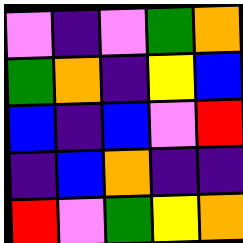[["violet", "indigo", "violet", "green", "orange"], ["green", "orange", "indigo", "yellow", "blue"], ["blue", "indigo", "blue", "violet", "red"], ["indigo", "blue", "orange", "indigo", "indigo"], ["red", "violet", "green", "yellow", "orange"]]